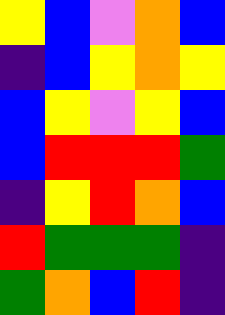[["yellow", "blue", "violet", "orange", "blue"], ["indigo", "blue", "yellow", "orange", "yellow"], ["blue", "yellow", "violet", "yellow", "blue"], ["blue", "red", "red", "red", "green"], ["indigo", "yellow", "red", "orange", "blue"], ["red", "green", "green", "green", "indigo"], ["green", "orange", "blue", "red", "indigo"]]